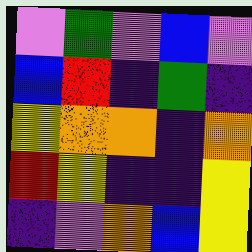[["violet", "green", "violet", "blue", "violet"], ["blue", "red", "indigo", "green", "indigo"], ["yellow", "orange", "orange", "indigo", "orange"], ["red", "yellow", "indigo", "indigo", "yellow"], ["indigo", "violet", "orange", "blue", "yellow"]]